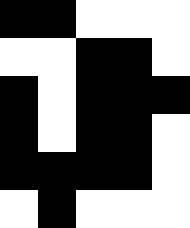[["black", "black", "white", "white", "white"], ["white", "white", "black", "black", "white"], ["black", "white", "black", "black", "black"], ["black", "white", "black", "black", "white"], ["black", "black", "black", "black", "white"], ["white", "black", "white", "white", "white"]]